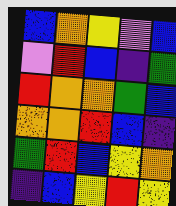[["blue", "orange", "yellow", "violet", "blue"], ["violet", "red", "blue", "indigo", "green"], ["red", "orange", "orange", "green", "blue"], ["orange", "orange", "red", "blue", "indigo"], ["green", "red", "blue", "yellow", "orange"], ["indigo", "blue", "yellow", "red", "yellow"]]